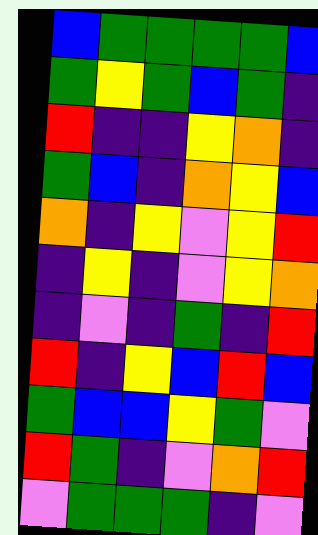[["blue", "green", "green", "green", "green", "blue"], ["green", "yellow", "green", "blue", "green", "indigo"], ["red", "indigo", "indigo", "yellow", "orange", "indigo"], ["green", "blue", "indigo", "orange", "yellow", "blue"], ["orange", "indigo", "yellow", "violet", "yellow", "red"], ["indigo", "yellow", "indigo", "violet", "yellow", "orange"], ["indigo", "violet", "indigo", "green", "indigo", "red"], ["red", "indigo", "yellow", "blue", "red", "blue"], ["green", "blue", "blue", "yellow", "green", "violet"], ["red", "green", "indigo", "violet", "orange", "red"], ["violet", "green", "green", "green", "indigo", "violet"]]